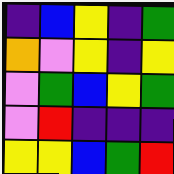[["indigo", "blue", "yellow", "indigo", "green"], ["orange", "violet", "yellow", "indigo", "yellow"], ["violet", "green", "blue", "yellow", "green"], ["violet", "red", "indigo", "indigo", "indigo"], ["yellow", "yellow", "blue", "green", "red"]]